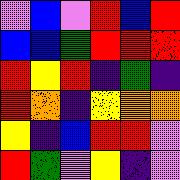[["violet", "blue", "violet", "red", "blue", "red"], ["blue", "blue", "green", "red", "red", "red"], ["red", "yellow", "red", "indigo", "green", "indigo"], ["red", "orange", "indigo", "yellow", "orange", "orange"], ["yellow", "indigo", "blue", "red", "red", "violet"], ["red", "green", "violet", "yellow", "indigo", "violet"]]